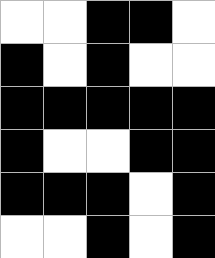[["white", "white", "black", "black", "white"], ["black", "white", "black", "white", "white"], ["black", "black", "black", "black", "black"], ["black", "white", "white", "black", "black"], ["black", "black", "black", "white", "black"], ["white", "white", "black", "white", "black"]]